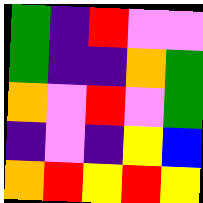[["green", "indigo", "red", "violet", "violet"], ["green", "indigo", "indigo", "orange", "green"], ["orange", "violet", "red", "violet", "green"], ["indigo", "violet", "indigo", "yellow", "blue"], ["orange", "red", "yellow", "red", "yellow"]]